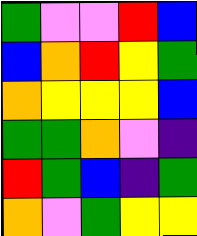[["green", "violet", "violet", "red", "blue"], ["blue", "orange", "red", "yellow", "green"], ["orange", "yellow", "yellow", "yellow", "blue"], ["green", "green", "orange", "violet", "indigo"], ["red", "green", "blue", "indigo", "green"], ["orange", "violet", "green", "yellow", "yellow"]]